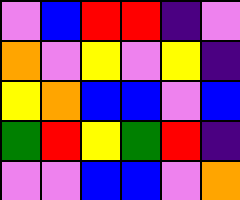[["violet", "blue", "red", "red", "indigo", "violet"], ["orange", "violet", "yellow", "violet", "yellow", "indigo"], ["yellow", "orange", "blue", "blue", "violet", "blue"], ["green", "red", "yellow", "green", "red", "indigo"], ["violet", "violet", "blue", "blue", "violet", "orange"]]